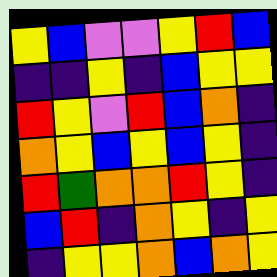[["yellow", "blue", "violet", "violet", "yellow", "red", "blue"], ["indigo", "indigo", "yellow", "indigo", "blue", "yellow", "yellow"], ["red", "yellow", "violet", "red", "blue", "orange", "indigo"], ["orange", "yellow", "blue", "yellow", "blue", "yellow", "indigo"], ["red", "green", "orange", "orange", "red", "yellow", "indigo"], ["blue", "red", "indigo", "orange", "yellow", "indigo", "yellow"], ["indigo", "yellow", "yellow", "orange", "blue", "orange", "yellow"]]